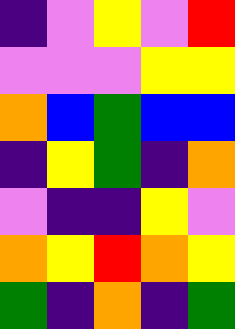[["indigo", "violet", "yellow", "violet", "red"], ["violet", "violet", "violet", "yellow", "yellow"], ["orange", "blue", "green", "blue", "blue"], ["indigo", "yellow", "green", "indigo", "orange"], ["violet", "indigo", "indigo", "yellow", "violet"], ["orange", "yellow", "red", "orange", "yellow"], ["green", "indigo", "orange", "indigo", "green"]]